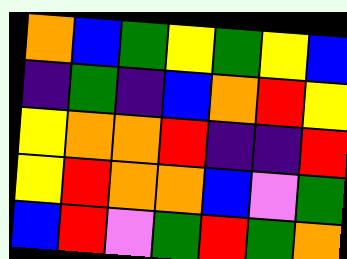[["orange", "blue", "green", "yellow", "green", "yellow", "blue"], ["indigo", "green", "indigo", "blue", "orange", "red", "yellow"], ["yellow", "orange", "orange", "red", "indigo", "indigo", "red"], ["yellow", "red", "orange", "orange", "blue", "violet", "green"], ["blue", "red", "violet", "green", "red", "green", "orange"]]